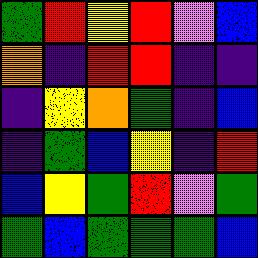[["green", "red", "yellow", "red", "violet", "blue"], ["orange", "indigo", "red", "red", "indigo", "indigo"], ["indigo", "yellow", "orange", "green", "indigo", "blue"], ["indigo", "green", "blue", "yellow", "indigo", "red"], ["blue", "yellow", "green", "red", "violet", "green"], ["green", "blue", "green", "green", "green", "blue"]]